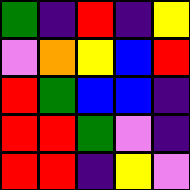[["green", "indigo", "red", "indigo", "yellow"], ["violet", "orange", "yellow", "blue", "red"], ["red", "green", "blue", "blue", "indigo"], ["red", "red", "green", "violet", "indigo"], ["red", "red", "indigo", "yellow", "violet"]]